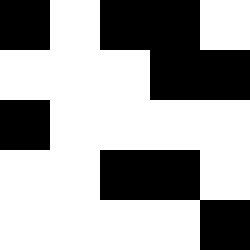[["black", "white", "black", "black", "white"], ["white", "white", "white", "black", "black"], ["black", "white", "white", "white", "white"], ["white", "white", "black", "black", "white"], ["white", "white", "white", "white", "black"]]